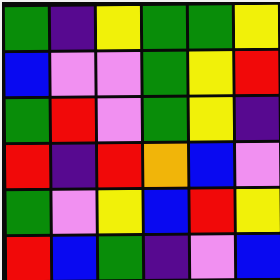[["green", "indigo", "yellow", "green", "green", "yellow"], ["blue", "violet", "violet", "green", "yellow", "red"], ["green", "red", "violet", "green", "yellow", "indigo"], ["red", "indigo", "red", "orange", "blue", "violet"], ["green", "violet", "yellow", "blue", "red", "yellow"], ["red", "blue", "green", "indigo", "violet", "blue"]]